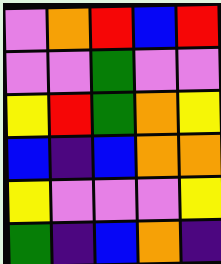[["violet", "orange", "red", "blue", "red"], ["violet", "violet", "green", "violet", "violet"], ["yellow", "red", "green", "orange", "yellow"], ["blue", "indigo", "blue", "orange", "orange"], ["yellow", "violet", "violet", "violet", "yellow"], ["green", "indigo", "blue", "orange", "indigo"]]